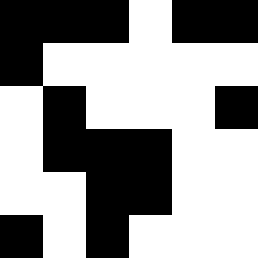[["black", "black", "black", "white", "black", "black"], ["black", "white", "white", "white", "white", "white"], ["white", "black", "white", "white", "white", "black"], ["white", "black", "black", "black", "white", "white"], ["white", "white", "black", "black", "white", "white"], ["black", "white", "black", "white", "white", "white"]]